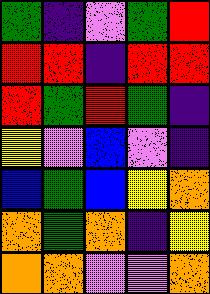[["green", "indigo", "violet", "green", "red"], ["red", "red", "indigo", "red", "red"], ["red", "green", "red", "green", "indigo"], ["yellow", "violet", "blue", "violet", "indigo"], ["blue", "green", "blue", "yellow", "orange"], ["orange", "green", "orange", "indigo", "yellow"], ["orange", "orange", "violet", "violet", "orange"]]